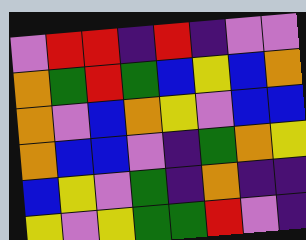[["violet", "red", "red", "indigo", "red", "indigo", "violet", "violet"], ["orange", "green", "red", "green", "blue", "yellow", "blue", "orange"], ["orange", "violet", "blue", "orange", "yellow", "violet", "blue", "blue"], ["orange", "blue", "blue", "violet", "indigo", "green", "orange", "yellow"], ["blue", "yellow", "violet", "green", "indigo", "orange", "indigo", "indigo"], ["yellow", "violet", "yellow", "green", "green", "red", "violet", "indigo"]]